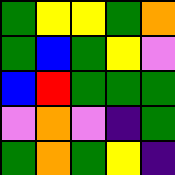[["green", "yellow", "yellow", "green", "orange"], ["green", "blue", "green", "yellow", "violet"], ["blue", "red", "green", "green", "green"], ["violet", "orange", "violet", "indigo", "green"], ["green", "orange", "green", "yellow", "indigo"]]